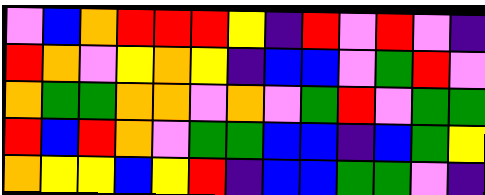[["violet", "blue", "orange", "red", "red", "red", "yellow", "indigo", "red", "violet", "red", "violet", "indigo"], ["red", "orange", "violet", "yellow", "orange", "yellow", "indigo", "blue", "blue", "violet", "green", "red", "violet"], ["orange", "green", "green", "orange", "orange", "violet", "orange", "violet", "green", "red", "violet", "green", "green"], ["red", "blue", "red", "orange", "violet", "green", "green", "blue", "blue", "indigo", "blue", "green", "yellow"], ["orange", "yellow", "yellow", "blue", "yellow", "red", "indigo", "blue", "blue", "green", "green", "violet", "indigo"]]